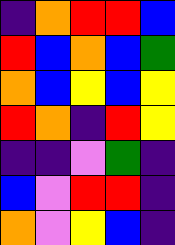[["indigo", "orange", "red", "red", "blue"], ["red", "blue", "orange", "blue", "green"], ["orange", "blue", "yellow", "blue", "yellow"], ["red", "orange", "indigo", "red", "yellow"], ["indigo", "indigo", "violet", "green", "indigo"], ["blue", "violet", "red", "red", "indigo"], ["orange", "violet", "yellow", "blue", "indigo"]]